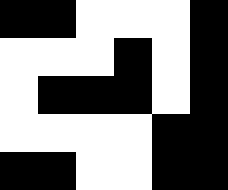[["black", "black", "white", "white", "white", "black"], ["white", "white", "white", "black", "white", "black"], ["white", "black", "black", "black", "white", "black"], ["white", "white", "white", "white", "black", "black"], ["black", "black", "white", "white", "black", "black"]]